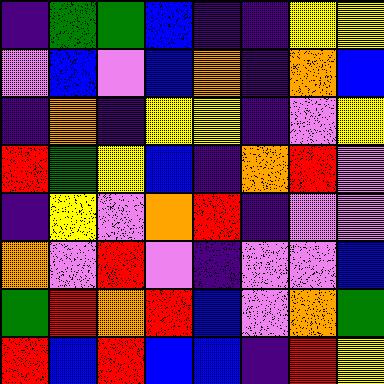[["indigo", "green", "green", "blue", "indigo", "indigo", "yellow", "yellow"], ["violet", "blue", "violet", "blue", "orange", "indigo", "orange", "blue"], ["indigo", "orange", "indigo", "yellow", "yellow", "indigo", "violet", "yellow"], ["red", "green", "yellow", "blue", "indigo", "orange", "red", "violet"], ["indigo", "yellow", "violet", "orange", "red", "indigo", "violet", "violet"], ["orange", "violet", "red", "violet", "indigo", "violet", "violet", "blue"], ["green", "red", "orange", "red", "blue", "violet", "orange", "green"], ["red", "blue", "red", "blue", "blue", "indigo", "red", "yellow"]]